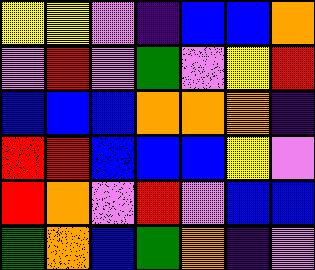[["yellow", "yellow", "violet", "indigo", "blue", "blue", "orange"], ["violet", "red", "violet", "green", "violet", "yellow", "red"], ["blue", "blue", "blue", "orange", "orange", "orange", "indigo"], ["red", "red", "blue", "blue", "blue", "yellow", "violet"], ["red", "orange", "violet", "red", "violet", "blue", "blue"], ["green", "orange", "blue", "green", "orange", "indigo", "violet"]]